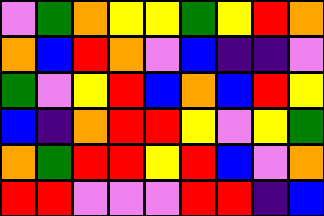[["violet", "green", "orange", "yellow", "yellow", "green", "yellow", "red", "orange"], ["orange", "blue", "red", "orange", "violet", "blue", "indigo", "indigo", "violet"], ["green", "violet", "yellow", "red", "blue", "orange", "blue", "red", "yellow"], ["blue", "indigo", "orange", "red", "red", "yellow", "violet", "yellow", "green"], ["orange", "green", "red", "red", "yellow", "red", "blue", "violet", "orange"], ["red", "red", "violet", "violet", "violet", "red", "red", "indigo", "blue"]]